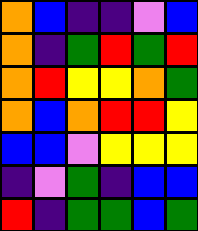[["orange", "blue", "indigo", "indigo", "violet", "blue"], ["orange", "indigo", "green", "red", "green", "red"], ["orange", "red", "yellow", "yellow", "orange", "green"], ["orange", "blue", "orange", "red", "red", "yellow"], ["blue", "blue", "violet", "yellow", "yellow", "yellow"], ["indigo", "violet", "green", "indigo", "blue", "blue"], ["red", "indigo", "green", "green", "blue", "green"]]